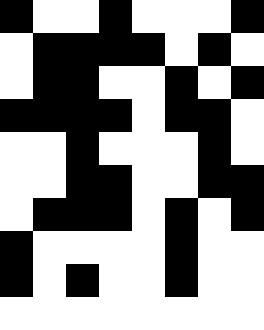[["black", "white", "white", "black", "white", "white", "white", "black"], ["white", "black", "black", "black", "black", "white", "black", "white"], ["white", "black", "black", "white", "white", "black", "white", "black"], ["black", "black", "black", "black", "white", "black", "black", "white"], ["white", "white", "black", "white", "white", "white", "black", "white"], ["white", "white", "black", "black", "white", "white", "black", "black"], ["white", "black", "black", "black", "white", "black", "white", "black"], ["black", "white", "white", "white", "white", "black", "white", "white"], ["black", "white", "black", "white", "white", "black", "white", "white"], ["white", "white", "white", "white", "white", "white", "white", "white"]]